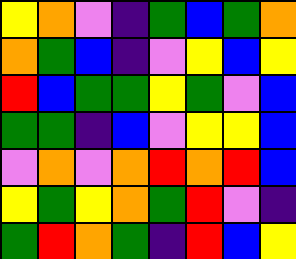[["yellow", "orange", "violet", "indigo", "green", "blue", "green", "orange"], ["orange", "green", "blue", "indigo", "violet", "yellow", "blue", "yellow"], ["red", "blue", "green", "green", "yellow", "green", "violet", "blue"], ["green", "green", "indigo", "blue", "violet", "yellow", "yellow", "blue"], ["violet", "orange", "violet", "orange", "red", "orange", "red", "blue"], ["yellow", "green", "yellow", "orange", "green", "red", "violet", "indigo"], ["green", "red", "orange", "green", "indigo", "red", "blue", "yellow"]]